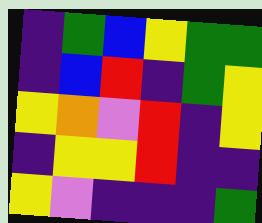[["indigo", "green", "blue", "yellow", "green", "green"], ["indigo", "blue", "red", "indigo", "green", "yellow"], ["yellow", "orange", "violet", "red", "indigo", "yellow"], ["indigo", "yellow", "yellow", "red", "indigo", "indigo"], ["yellow", "violet", "indigo", "indigo", "indigo", "green"]]